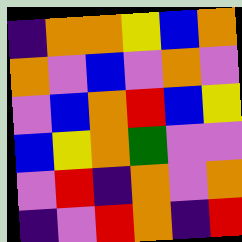[["indigo", "orange", "orange", "yellow", "blue", "orange"], ["orange", "violet", "blue", "violet", "orange", "violet"], ["violet", "blue", "orange", "red", "blue", "yellow"], ["blue", "yellow", "orange", "green", "violet", "violet"], ["violet", "red", "indigo", "orange", "violet", "orange"], ["indigo", "violet", "red", "orange", "indigo", "red"]]